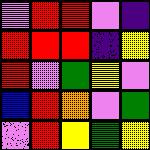[["violet", "red", "red", "violet", "indigo"], ["red", "red", "red", "indigo", "yellow"], ["red", "violet", "green", "yellow", "violet"], ["blue", "red", "orange", "violet", "green"], ["violet", "red", "yellow", "green", "yellow"]]